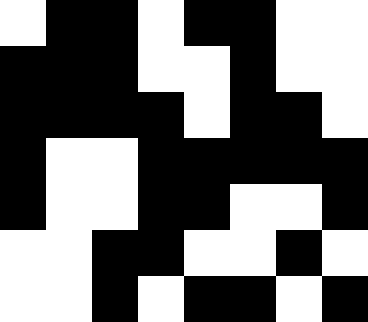[["white", "black", "black", "white", "black", "black", "white", "white"], ["black", "black", "black", "white", "white", "black", "white", "white"], ["black", "black", "black", "black", "white", "black", "black", "white"], ["black", "white", "white", "black", "black", "black", "black", "black"], ["black", "white", "white", "black", "black", "white", "white", "black"], ["white", "white", "black", "black", "white", "white", "black", "white"], ["white", "white", "black", "white", "black", "black", "white", "black"]]